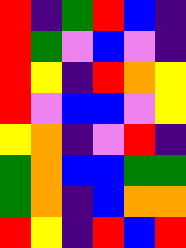[["red", "indigo", "green", "red", "blue", "indigo"], ["red", "green", "violet", "blue", "violet", "indigo"], ["red", "yellow", "indigo", "red", "orange", "yellow"], ["red", "violet", "blue", "blue", "violet", "yellow"], ["yellow", "orange", "indigo", "violet", "red", "indigo"], ["green", "orange", "blue", "blue", "green", "green"], ["green", "orange", "indigo", "blue", "orange", "orange"], ["red", "yellow", "indigo", "red", "blue", "red"]]